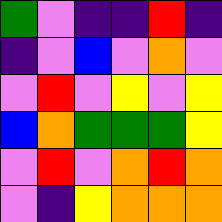[["green", "violet", "indigo", "indigo", "red", "indigo"], ["indigo", "violet", "blue", "violet", "orange", "violet"], ["violet", "red", "violet", "yellow", "violet", "yellow"], ["blue", "orange", "green", "green", "green", "yellow"], ["violet", "red", "violet", "orange", "red", "orange"], ["violet", "indigo", "yellow", "orange", "orange", "orange"]]